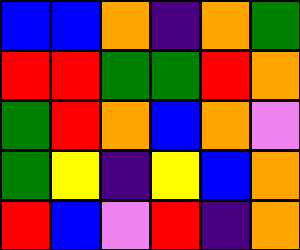[["blue", "blue", "orange", "indigo", "orange", "green"], ["red", "red", "green", "green", "red", "orange"], ["green", "red", "orange", "blue", "orange", "violet"], ["green", "yellow", "indigo", "yellow", "blue", "orange"], ["red", "blue", "violet", "red", "indigo", "orange"]]